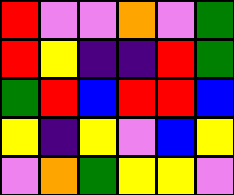[["red", "violet", "violet", "orange", "violet", "green"], ["red", "yellow", "indigo", "indigo", "red", "green"], ["green", "red", "blue", "red", "red", "blue"], ["yellow", "indigo", "yellow", "violet", "blue", "yellow"], ["violet", "orange", "green", "yellow", "yellow", "violet"]]